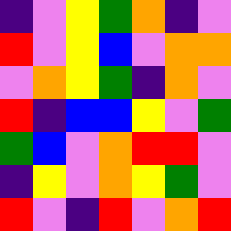[["indigo", "violet", "yellow", "green", "orange", "indigo", "violet"], ["red", "violet", "yellow", "blue", "violet", "orange", "orange"], ["violet", "orange", "yellow", "green", "indigo", "orange", "violet"], ["red", "indigo", "blue", "blue", "yellow", "violet", "green"], ["green", "blue", "violet", "orange", "red", "red", "violet"], ["indigo", "yellow", "violet", "orange", "yellow", "green", "violet"], ["red", "violet", "indigo", "red", "violet", "orange", "red"]]